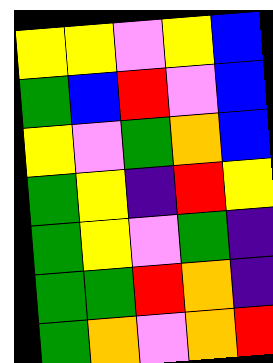[["yellow", "yellow", "violet", "yellow", "blue"], ["green", "blue", "red", "violet", "blue"], ["yellow", "violet", "green", "orange", "blue"], ["green", "yellow", "indigo", "red", "yellow"], ["green", "yellow", "violet", "green", "indigo"], ["green", "green", "red", "orange", "indigo"], ["green", "orange", "violet", "orange", "red"]]